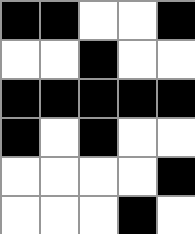[["black", "black", "white", "white", "black"], ["white", "white", "black", "white", "white"], ["black", "black", "black", "black", "black"], ["black", "white", "black", "white", "white"], ["white", "white", "white", "white", "black"], ["white", "white", "white", "black", "white"]]